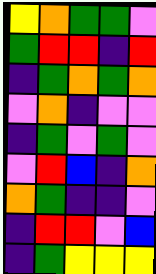[["yellow", "orange", "green", "green", "violet"], ["green", "red", "red", "indigo", "red"], ["indigo", "green", "orange", "green", "orange"], ["violet", "orange", "indigo", "violet", "violet"], ["indigo", "green", "violet", "green", "violet"], ["violet", "red", "blue", "indigo", "orange"], ["orange", "green", "indigo", "indigo", "violet"], ["indigo", "red", "red", "violet", "blue"], ["indigo", "green", "yellow", "yellow", "yellow"]]